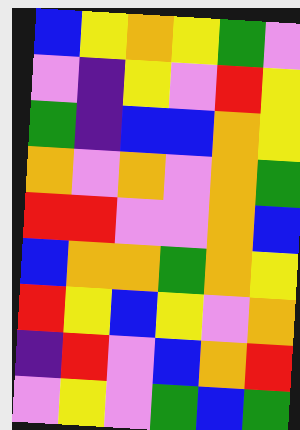[["blue", "yellow", "orange", "yellow", "green", "violet"], ["violet", "indigo", "yellow", "violet", "red", "yellow"], ["green", "indigo", "blue", "blue", "orange", "yellow"], ["orange", "violet", "orange", "violet", "orange", "green"], ["red", "red", "violet", "violet", "orange", "blue"], ["blue", "orange", "orange", "green", "orange", "yellow"], ["red", "yellow", "blue", "yellow", "violet", "orange"], ["indigo", "red", "violet", "blue", "orange", "red"], ["violet", "yellow", "violet", "green", "blue", "green"]]